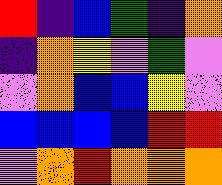[["red", "indigo", "blue", "green", "indigo", "orange"], ["indigo", "orange", "yellow", "violet", "green", "violet"], ["violet", "orange", "blue", "blue", "yellow", "violet"], ["blue", "blue", "blue", "blue", "red", "red"], ["violet", "orange", "red", "orange", "orange", "orange"]]